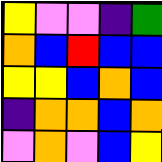[["yellow", "violet", "violet", "indigo", "green"], ["orange", "blue", "red", "blue", "blue"], ["yellow", "yellow", "blue", "orange", "blue"], ["indigo", "orange", "orange", "blue", "orange"], ["violet", "orange", "violet", "blue", "yellow"]]